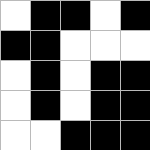[["white", "black", "black", "white", "black"], ["black", "black", "white", "white", "white"], ["white", "black", "white", "black", "black"], ["white", "black", "white", "black", "black"], ["white", "white", "black", "black", "black"]]